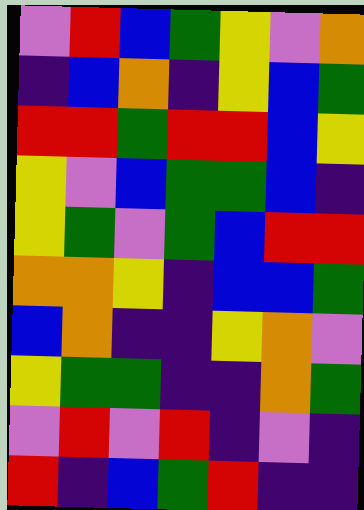[["violet", "red", "blue", "green", "yellow", "violet", "orange"], ["indigo", "blue", "orange", "indigo", "yellow", "blue", "green"], ["red", "red", "green", "red", "red", "blue", "yellow"], ["yellow", "violet", "blue", "green", "green", "blue", "indigo"], ["yellow", "green", "violet", "green", "blue", "red", "red"], ["orange", "orange", "yellow", "indigo", "blue", "blue", "green"], ["blue", "orange", "indigo", "indigo", "yellow", "orange", "violet"], ["yellow", "green", "green", "indigo", "indigo", "orange", "green"], ["violet", "red", "violet", "red", "indigo", "violet", "indigo"], ["red", "indigo", "blue", "green", "red", "indigo", "indigo"]]